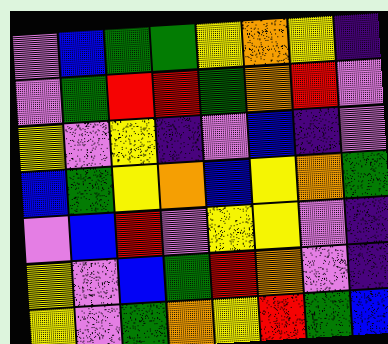[["violet", "blue", "green", "green", "yellow", "orange", "yellow", "indigo"], ["violet", "green", "red", "red", "green", "orange", "red", "violet"], ["yellow", "violet", "yellow", "indigo", "violet", "blue", "indigo", "violet"], ["blue", "green", "yellow", "orange", "blue", "yellow", "orange", "green"], ["violet", "blue", "red", "violet", "yellow", "yellow", "violet", "indigo"], ["yellow", "violet", "blue", "green", "red", "orange", "violet", "indigo"], ["yellow", "violet", "green", "orange", "yellow", "red", "green", "blue"]]